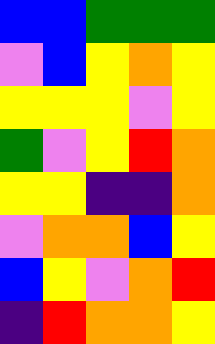[["blue", "blue", "green", "green", "green"], ["violet", "blue", "yellow", "orange", "yellow"], ["yellow", "yellow", "yellow", "violet", "yellow"], ["green", "violet", "yellow", "red", "orange"], ["yellow", "yellow", "indigo", "indigo", "orange"], ["violet", "orange", "orange", "blue", "yellow"], ["blue", "yellow", "violet", "orange", "red"], ["indigo", "red", "orange", "orange", "yellow"]]